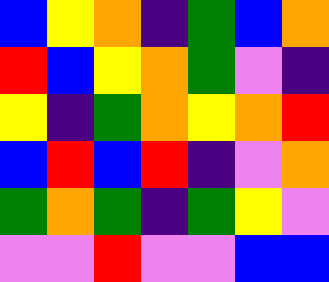[["blue", "yellow", "orange", "indigo", "green", "blue", "orange"], ["red", "blue", "yellow", "orange", "green", "violet", "indigo"], ["yellow", "indigo", "green", "orange", "yellow", "orange", "red"], ["blue", "red", "blue", "red", "indigo", "violet", "orange"], ["green", "orange", "green", "indigo", "green", "yellow", "violet"], ["violet", "violet", "red", "violet", "violet", "blue", "blue"]]